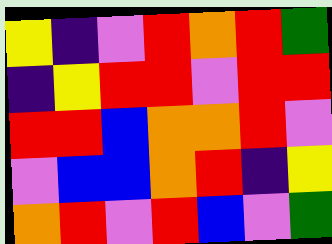[["yellow", "indigo", "violet", "red", "orange", "red", "green"], ["indigo", "yellow", "red", "red", "violet", "red", "red"], ["red", "red", "blue", "orange", "orange", "red", "violet"], ["violet", "blue", "blue", "orange", "red", "indigo", "yellow"], ["orange", "red", "violet", "red", "blue", "violet", "green"]]